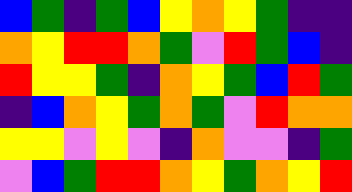[["blue", "green", "indigo", "green", "blue", "yellow", "orange", "yellow", "green", "indigo", "indigo"], ["orange", "yellow", "red", "red", "orange", "green", "violet", "red", "green", "blue", "indigo"], ["red", "yellow", "yellow", "green", "indigo", "orange", "yellow", "green", "blue", "red", "green"], ["indigo", "blue", "orange", "yellow", "green", "orange", "green", "violet", "red", "orange", "orange"], ["yellow", "yellow", "violet", "yellow", "violet", "indigo", "orange", "violet", "violet", "indigo", "green"], ["violet", "blue", "green", "red", "red", "orange", "yellow", "green", "orange", "yellow", "red"]]